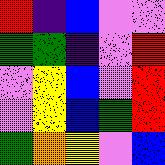[["red", "indigo", "blue", "violet", "violet"], ["green", "green", "indigo", "violet", "red"], ["violet", "yellow", "blue", "violet", "red"], ["violet", "yellow", "blue", "green", "red"], ["green", "orange", "yellow", "violet", "blue"]]